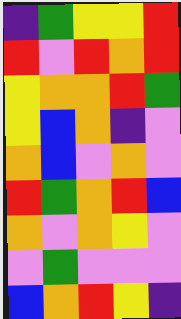[["indigo", "green", "yellow", "yellow", "red"], ["red", "violet", "red", "orange", "red"], ["yellow", "orange", "orange", "red", "green"], ["yellow", "blue", "orange", "indigo", "violet"], ["orange", "blue", "violet", "orange", "violet"], ["red", "green", "orange", "red", "blue"], ["orange", "violet", "orange", "yellow", "violet"], ["violet", "green", "violet", "violet", "violet"], ["blue", "orange", "red", "yellow", "indigo"]]